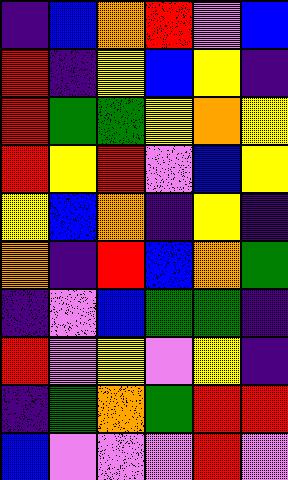[["indigo", "blue", "orange", "red", "violet", "blue"], ["red", "indigo", "yellow", "blue", "yellow", "indigo"], ["red", "green", "green", "yellow", "orange", "yellow"], ["red", "yellow", "red", "violet", "blue", "yellow"], ["yellow", "blue", "orange", "indigo", "yellow", "indigo"], ["orange", "indigo", "red", "blue", "orange", "green"], ["indigo", "violet", "blue", "green", "green", "indigo"], ["red", "violet", "yellow", "violet", "yellow", "indigo"], ["indigo", "green", "orange", "green", "red", "red"], ["blue", "violet", "violet", "violet", "red", "violet"]]